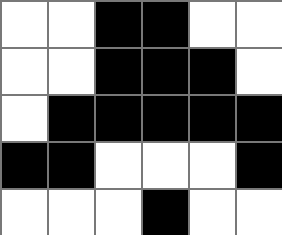[["white", "white", "black", "black", "white", "white"], ["white", "white", "black", "black", "black", "white"], ["white", "black", "black", "black", "black", "black"], ["black", "black", "white", "white", "white", "black"], ["white", "white", "white", "black", "white", "white"]]